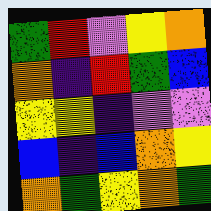[["green", "red", "violet", "yellow", "orange"], ["orange", "indigo", "red", "green", "blue"], ["yellow", "yellow", "indigo", "violet", "violet"], ["blue", "indigo", "blue", "orange", "yellow"], ["orange", "green", "yellow", "orange", "green"]]